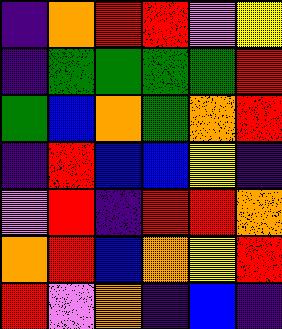[["indigo", "orange", "red", "red", "violet", "yellow"], ["indigo", "green", "green", "green", "green", "red"], ["green", "blue", "orange", "green", "orange", "red"], ["indigo", "red", "blue", "blue", "yellow", "indigo"], ["violet", "red", "indigo", "red", "red", "orange"], ["orange", "red", "blue", "orange", "yellow", "red"], ["red", "violet", "orange", "indigo", "blue", "indigo"]]